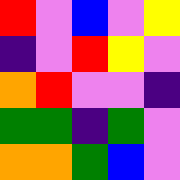[["red", "violet", "blue", "violet", "yellow"], ["indigo", "violet", "red", "yellow", "violet"], ["orange", "red", "violet", "violet", "indigo"], ["green", "green", "indigo", "green", "violet"], ["orange", "orange", "green", "blue", "violet"]]